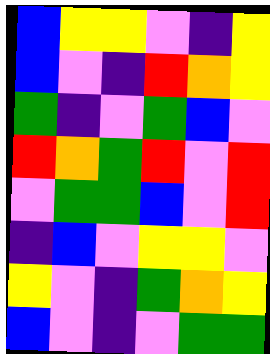[["blue", "yellow", "yellow", "violet", "indigo", "yellow"], ["blue", "violet", "indigo", "red", "orange", "yellow"], ["green", "indigo", "violet", "green", "blue", "violet"], ["red", "orange", "green", "red", "violet", "red"], ["violet", "green", "green", "blue", "violet", "red"], ["indigo", "blue", "violet", "yellow", "yellow", "violet"], ["yellow", "violet", "indigo", "green", "orange", "yellow"], ["blue", "violet", "indigo", "violet", "green", "green"]]